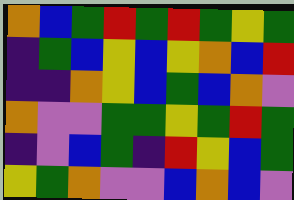[["orange", "blue", "green", "red", "green", "red", "green", "yellow", "green"], ["indigo", "green", "blue", "yellow", "blue", "yellow", "orange", "blue", "red"], ["indigo", "indigo", "orange", "yellow", "blue", "green", "blue", "orange", "violet"], ["orange", "violet", "violet", "green", "green", "yellow", "green", "red", "green"], ["indigo", "violet", "blue", "green", "indigo", "red", "yellow", "blue", "green"], ["yellow", "green", "orange", "violet", "violet", "blue", "orange", "blue", "violet"]]